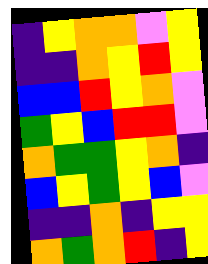[["indigo", "yellow", "orange", "orange", "violet", "yellow"], ["indigo", "indigo", "orange", "yellow", "red", "yellow"], ["blue", "blue", "red", "yellow", "orange", "violet"], ["green", "yellow", "blue", "red", "red", "violet"], ["orange", "green", "green", "yellow", "orange", "indigo"], ["blue", "yellow", "green", "yellow", "blue", "violet"], ["indigo", "indigo", "orange", "indigo", "yellow", "yellow"], ["orange", "green", "orange", "red", "indigo", "yellow"]]